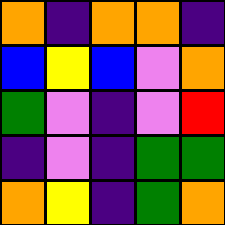[["orange", "indigo", "orange", "orange", "indigo"], ["blue", "yellow", "blue", "violet", "orange"], ["green", "violet", "indigo", "violet", "red"], ["indigo", "violet", "indigo", "green", "green"], ["orange", "yellow", "indigo", "green", "orange"]]